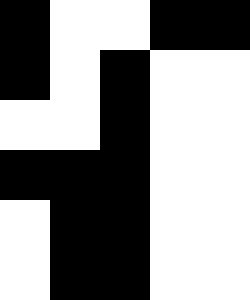[["black", "white", "white", "black", "black"], ["black", "white", "black", "white", "white"], ["white", "white", "black", "white", "white"], ["black", "black", "black", "white", "white"], ["white", "black", "black", "white", "white"], ["white", "black", "black", "white", "white"]]